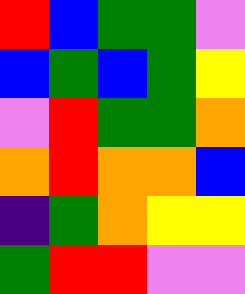[["red", "blue", "green", "green", "violet"], ["blue", "green", "blue", "green", "yellow"], ["violet", "red", "green", "green", "orange"], ["orange", "red", "orange", "orange", "blue"], ["indigo", "green", "orange", "yellow", "yellow"], ["green", "red", "red", "violet", "violet"]]